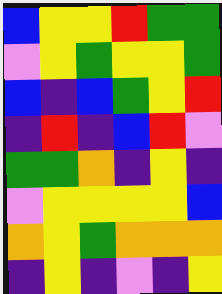[["blue", "yellow", "yellow", "red", "green", "green"], ["violet", "yellow", "green", "yellow", "yellow", "green"], ["blue", "indigo", "blue", "green", "yellow", "red"], ["indigo", "red", "indigo", "blue", "red", "violet"], ["green", "green", "orange", "indigo", "yellow", "indigo"], ["violet", "yellow", "yellow", "yellow", "yellow", "blue"], ["orange", "yellow", "green", "orange", "orange", "orange"], ["indigo", "yellow", "indigo", "violet", "indigo", "yellow"]]